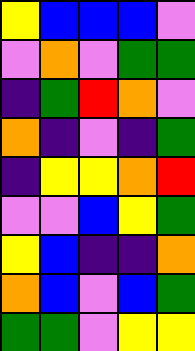[["yellow", "blue", "blue", "blue", "violet"], ["violet", "orange", "violet", "green", "green"], ["indigo", "green", "red", "orange", "violet"], ["orange", "indigo", "violet", "indigo", "green"], ["indigo", "yellow", "yellow", "orange", "red"], ["violet", "violet", "blue", "yellow", "green"], ["yellow", "blue", "indigo", "indigo", "orange"], ["orange", "blue", "violet", "blue", "green"], ["green", "green", "violet", "yellow", "yellow"]]